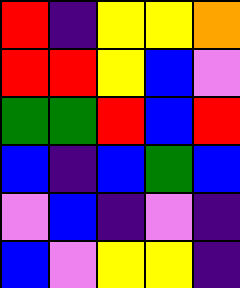[["red", "indigo", "yellow", "yellow", "orange"], ["red", "red", "yellow", "blue", "violet"], ["green", "green", "red", "blue", "red"], ["blue", "indigo", "blue", "green", "blue"], ["violet", "blue", "indigo", "violet", "indigo"], ["blue", "violet", "yellow", "yellow", "indigo"]]